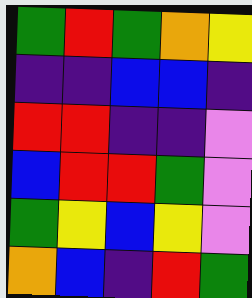[["green", "red", "green", "orange", "yellow"], ["indigo", "indigo", "blue", "blue", "indigo"], ["red", "red", "indigo", "indigo", "violet"], ["blue", "red", "red", "green", "violet"], ["green", "yellow", "blue", "yellow", "violet"], ["orange", "blue", "indigo", "red", "green"]]